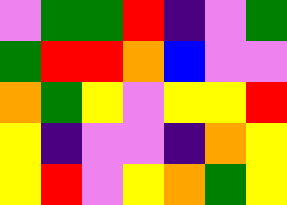[["violet", "green", "green", "red", "indigo", "violet", "green"], ["green", "red", "red", "orange", "blue", "violet", "violet"], ["orange", "green", "yellow", "violet", "yellow", "yellow", "red"], ["yellow", "indigo", "violet", "violet", "indigo", "orange", "yellow"], ["yellow", "red", "violet", "yellow", "orange", "green", "yellow"]]